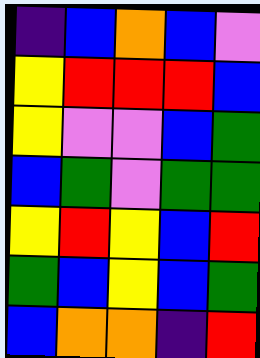[["indigo", "blue", "orange", "blue", "violet"], ["yellow", "red", "red", "red", "blue"], ["yellow", "violet", "violet", "blue", "green"], ["blue", "green", "violet", "green", "green"], ["yellow", "red", "yellow", "blue", "red"], ["green", "blue", "yellow", "blue", "green"], ["blue", "orange", "orange", "indigo", "red"]]